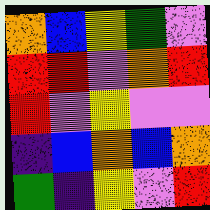[["orange", "blue", "yellow", "green", "violet"], ["red", "red", "violet", "orange", "red"], ["red", "violet", "yellow", "violet", "violet"], ["indigo", "blue", "orange", "blue", "orange"], ["green", "indigo", "yellow", "violet", "red"]]